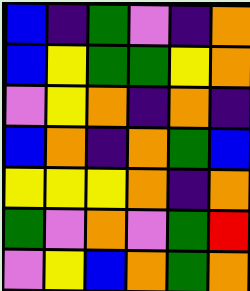[["blue", "indigo", "green", "violet", "indigo", "orange"], ["blue", "yellow", "green", "green", "yellow", "orange"], ["violet", "yellow", "orange", "indigo", "orange", "indigo"], ["blue", "orange", "indigo", "orange", "green", "blue"], ["yellow", "yellow", "yellow", "orange", "indigo", "orange"], ["green", "violet", "orange", "violet", "green", "red"], ["violet", "yellow", "blue", "orange", "green", "orange"]]